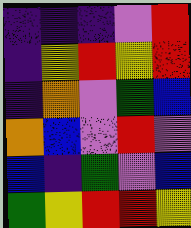[["indigo", "indigo", "indigo", "violet", "red"], ["indigo", "yellow", "red", "yellow", "red"], ["indigo", "orange", "violet", "green", "blue"], ["orange", "blue", "violet", "red", "violet"], ["blue", "indigo", "green", "violet", "blue"], ["green", "yellow", "red", "red", "yellow"]]